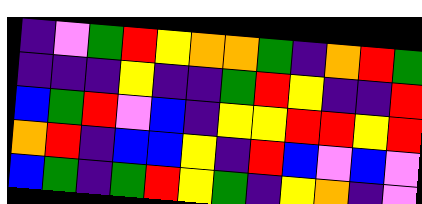[["indigo", "violet", "green", "red", "yellow", "orange", "orange", "green", "indigo", "orange", "red", "green"], ["indigo", "indigo", "indigo", "yellow", "indigo", "indigo", "green", "red", "yellow", "indigo", "indigo", "red"], ["blue", "green", "red", "violet", "blue", "indigo", "yellow", "yellow", "red", "red", "yellow", "red"], ["orange", "red", "indigo", "blue", "blue", "yellow", "indigo", "red", "blue", "violet", "blue", "violet"], ["blue", "green", "indigo", "green", "red", "yellow", "green", "indigo", "yellow", "orange", "indigo", "violet"]]